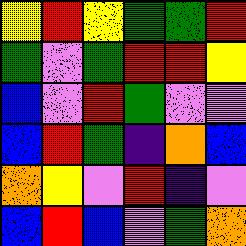[["yellow", "red", "yellow", "green", "green", "red"], ["green", "violet", "green", "red", "red", "yellow"], ["blue", "violet", "red", "green", "violet", "violet"], ["blue", "red", "green", "indigo", "orange", "blue"], ["orange", "yellow", "violet", "red", "indigo", "violet"], ["blue", "red", "blue", "violet", "green", "orange"]]